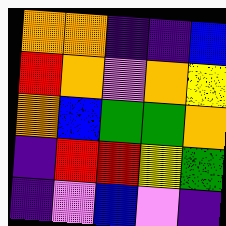[["orange", "orange", "indigo", "indigo", "blue"], ["red", "orange", "violet", "orange", "yellow"], ["orange", "blue", "green", "green", "orange"], ["indigo", "red", "red", "yellow", "green"], ["indigo", "violet", "blue", "violet", "indigo"]]